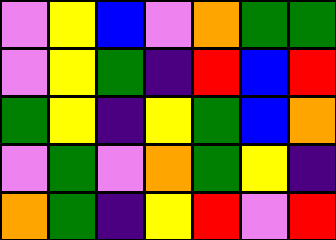[["violet", "yellow", "blue", "violet", "orange", "green", "green"], ["violet", "yellow", "green", "indigo", "red", "blue", "red"], ["green", "yellow", "indigo", "yellow", "green", "blue", "orange"], ["violet", "green", "violet", "orange", "green", "yellow", "indigo"], ["orange", "green", "indigo", "yellow", "red", "violet", "red"]]